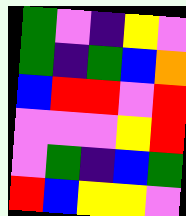[["green", "violet", "indigo", "yellow", "violet"], ["green", "indigo", "green", "blue", "orange"], ["blue", "red", "red", "violet", "red"], ["violet", "violet", "violet", "yellow", "red"], ["violet", "green", "indigo", "blue", "green"], ["red", "blue", "yellow", "yellow", "violet"]]